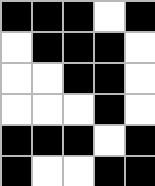[["black", "black", "black", "white", "black"], ["white", "black", "black", "black", "white"], ["white", "white", "black", "black", "white"], ["white", "white", "white", "black", "white"], ["black", "black", "black", "white", "black"], ["black", "white", "white", "black", "black"]]